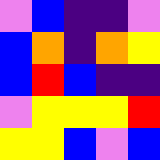[["violet", "blue", "indigo", "indigo", "violet"], ["blue", "orange", "indigo", "orange", "yellow"], ["blue", "red", "blue", "indigo", "indigo"], ["violet", "yellow", "yellow", "yellow", "red"], ["yellow", "yellow", "blue", "violet", "blue"]]